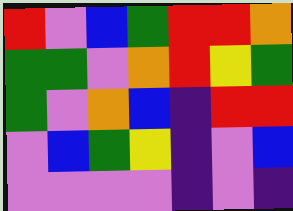[["red", "violet", "blue", "green", "red", "red", "orange"], ["green", "green", "violet", "orange", "red", "yellow", "green"], ["green", "violet", "orange", "blue", "indigo", "red", "red"], ["violet", "blue", "green", "yellow", "indigo", "violet", "blue"], ["violet", "violet", "violet", "violet", "indigo", "violet", "indigo"]]